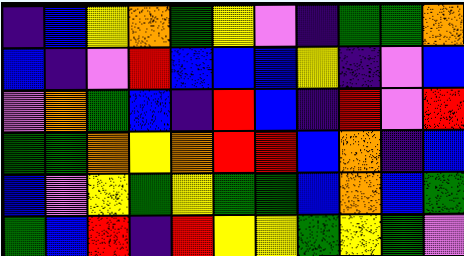[["indigo", "blue", "yellow", "orange", "green", "yellow", "violet", "indigo", "green", "green", "orange"], ["blue", "indigo", "violet", "red", "blue", "blue", "blue", "yellow", "indigo", "violet", "blue"], ["violet", "orange", "green", "blue", "indigo", "red", "blue", "indigo", "red", "violet", "red"], ["green", "green", "orange", "yellow", "orange", "red", "red", "blue", "orange", "indigo", "blue"], ["blue", "violet", "yellow", "green", "yellow", "green", "green", "blue", "orange", "blue", "green"], ["green", "blue", "red", "indigo", "red", "yellow", "yellow", "green", "yellow", "green", "violet"]]